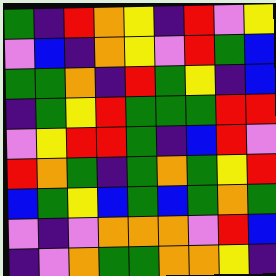[["green", "indigo", "red", "orange", "yellow", "indigo", "red", "violet", "yellow"], ["violet", "blue", "indigo", "orange", "yellow", "violet", "red", "green", "blue"], ["green", "green", "orange", "indigo", "red", "green", "yellow", "indigo", "blue"], ["indigo", "green", "yellow", "red", "green", "green", "green", "red", "red"], ["violet", "yellow", "red", "red", "green", "indigo", "blue", "red", "violet"], ["red", "orange", "green", "indigo", "green", "orange", "green", "yellow", "red"], ["blue", "green", "yellow", "blue", "green", "blue", "green", "orange", "green"], ["violet", "indigo", "violet", "orange", "orange", "orange", "violet", "red", "blue"], ["indigo", "violet", "orange", "green", "green", "orange", "orange", "yellow", "indigo"]]